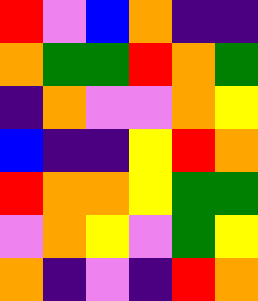[["red", "violet", "blue", "orange", "indigo", "indigo"], ["orange", "green", "green", "red", "orange", "green"], ["indigo", "orange", "violet", "violet", "orange", "yellow"], ["blue", "indigo", "indigo", "yellow", "red", "orange"], ["red", "orange", "orange", "yellow", "green", "green"], ["violet", "orange", "yellow", "violet", "green", "yellow"], ["orange", "indigo", "violet", "indigo", "red", "orange"]]